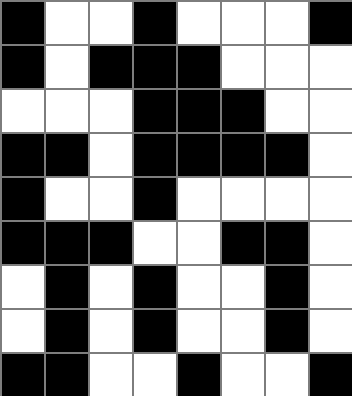[["black", "white", "white", "black", "white", "white", "white", "black"], ["black", "white", "black", "black", "black", "white", "white", "white"], ["white", "white", "white", "black", "black", "black", "white", "white"], ["black", "black", "white", "black", "black", "black", "black", "white"], ["black", "white", "white", "black", "white", "white", "white", "white"], ["black", "black", "black", "white", "white", "black", "black", "white"], ["white", "black", "white", "black", "white", "white", "black", "white"], ["white", "black", "white", "black", "white", "white", "black", "white"], ["black", "black", "white", "white", "black", "white", "white", "black"]]